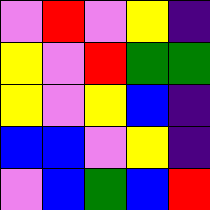[["violet", "red", "violet", "yellow", "indigo"], ["yellow", "violet", "red", "green", "green"], ["yellow", "violet", "yellow", "blue", "indigo"], ["blue", "blue", "violet", "yellow", "indigo"], ["violet", "blue", "green", "blue", "red"]]